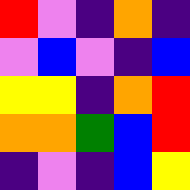[["red", "violet", "indigo", "orange", "indigo"], ["violet", "blue", "violet", "indigo", "blue"], ["yellow", "yellow", "indigo", "orange", "red"], ["orange", "orange", "green", "blue", "red"], ["indigo", "violet", "indigo", "blue", "yellow"]]